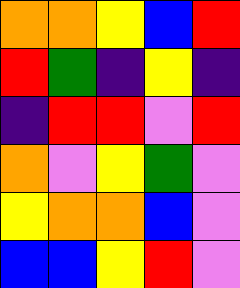[["orange", "orange", "yellow", "blue", "red"], ["red", "green", "indigo", "yellow", "indigo"], ["indigo", "red", "red", "violet", "red"], ["orange", "violet", "yellow", "green", "violet"], ["yellow", "orange", "orange", "blue", "violet"], ["blue", "blue", "yellow", "red", "violet"]]